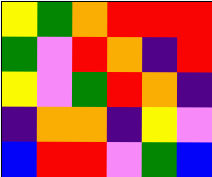[["yellow", "green", "orange", "red", "red", "red"], ["green", "violet", "red", "orange", "indigo", "red"], ["yellow", "violet", "green", "red", "orange", "indigo"], ["indigo", "orange", "orange", "indigo", "yellow", "violet"], ["blue", "red", "red", "violet", "green", "blue"]]